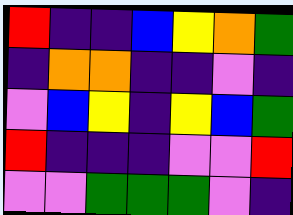[["red", "indigo", "indigo", "blue", "yellow", "orange", "green"], ["indigo", "orange", "orange", "indigo", "indigo", "violet", "indigo"], ["violet", "blue", "yellow", "indigo", "yellow", "blue", "green"], ["red", "indigo", "indigo", "indigo", "violet", "violet", "red"], ["violet", "violet", "green", "green", "green", "violet", "indigo"]]